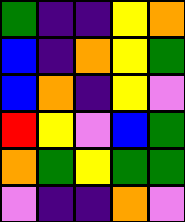[["green", "indigo", "indigo", "yellow", "orange"], ["blue", "indigo", "orange", "yellow", "green"], ["blue", "orange", "indigo", "yellow", "violet"], ["red", "yellow", "violet", "blue", "green"], ["orange", "green", "yellow", "green", "green"], ["violet", "indigo", "indigo", "orange", "violet"]]